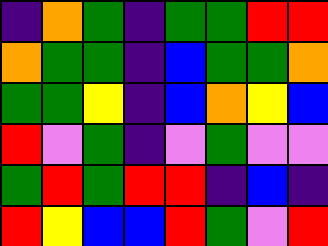[["indigo", "orange", "green", "indigo", "green", "green", "red", "red"], ["orange", "green", "green", "indigo", "blue", "green", "green", "orange"], ["green", "green", "yellow", "indigo", "blue", "orange", "yellow", "blue"], ["red", "violet", "green", "indigo", "violet", "green", "violet", "violet"], ["green", "red", "green", "red", "red", "indigo", "blue", "indigo"], ["red", "yellow", "blue", "blue", "red", "green", "violet", "red"]]